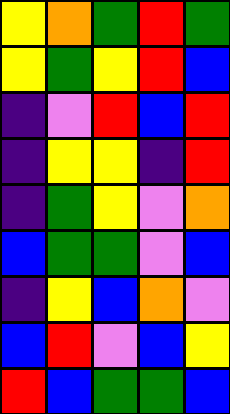[["yellow", "orange", "green", "red", "green"], ["yellow", "green", "yellow", "red", "blue"], ["indigo", "violet", "red", "blue", "red"], ["indigo", "yellow", "yellow", "indigo", "red"], ["indigo", "green", "yellow", "violet", "orange"], ["blue", "green", "green", "violet", "blue"], ["indigo", "yellow", "blue", "orange", "violet"], ["blue", "red", "violet", "blue", "yellow"], ["red", "blue", "green", "green", "blue"]]